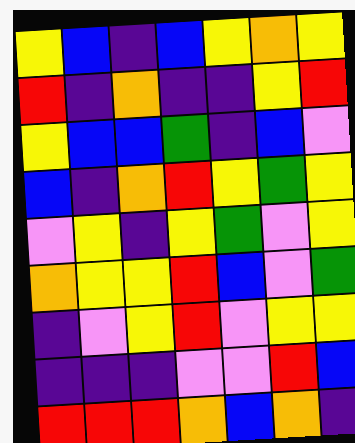[["yellow", "blue", "indigo", "blue", "yellow", "orange", "yellow"], ["red", "indigo", "orange", "indigo", "indigo", "yellow", "red"], ["yellow", "blue", "blue", "green", "indigo", "blue", "violet"], ["blue", "indigo", "orange", "red", "yellow", "green", "yellow"], ["violet", "yellow", "indigo", "yellow", "green", "violet", "yellow"], ["orange", "yellow", "yellow", "red", "blue", "violet", "green"], ["indigo", "violet", "yellow", "red", "violet", "yellow", "yellow"], ["indigo", "indigo", "indigo", "violet", "violet", "red", "blue"], ["red", "red", "red", "orange", "blue", "orange", "indigo"]]